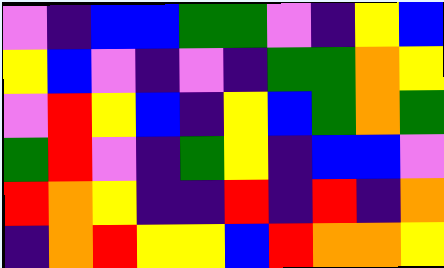[["violet", "indigo", "blue", "blue", "green", "green", "violet", "indigo", "yellow", "blue"], ["yellow", "blue", "violet", "indigo", "violet", "indigo", "green", "green", "orange", "yellow"], ["violet", "red", "yellow", "blue", "indigo", "yellow", "blue", "green", "orange", "green"], ["green", "red", "violet", "indigo", "green", "yellow", "indigo", "blue", "blue", "violet"], ["red", "orange", "yellow", "indigo", "indigo", "red", "indigo", "red", "indigo", "orange"], ["indigo", "orange", "red", "yellow", "yellow", "blue", "red", "orange", "orange", "yellow"]]